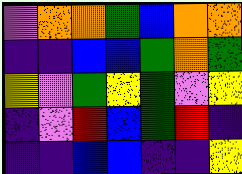[["violet", "orange", "orange", "green", "blue", "orange", "orange"], ["indigo", "indigo", "blue", "blue", "green", "orange", "green"], ["yellow", "violet", "green", "yellow", "green", "violet", "yellow"], ["indigo", "violet", "red", "blue", "green", "red", "indigo"], ["indigo", "indigo", "blue", "blue", "indigo", "indigo", "yellow"]]